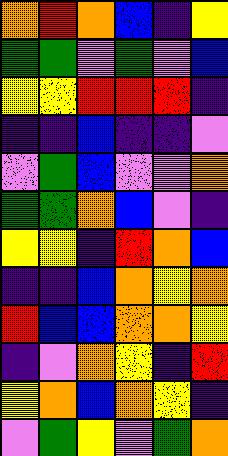[["orange", "red", "orange", "blue", "indigo", "yellow"], ["green", "green", "violet", "green", "violet", "blue"], ["yellow", "yellow", "red", "red", "red", "indigo"], ["indigo", "indigo", "blue", "indigo", "indigo", "violet"], ["violet", "green", "blue", "violet", "violet", "orange"], ["green", "green", "orange", "blue", "violet", "indigo"], ["yellow", "yellow", "indigo", "red", "orange", "blue"], ["indigo", "indigo", "blue", "orange", "yellow", "orange"], ["red", "blue", "blue", "orange", "orange", "yellow"], ["indigo", "violet", "orange", "yellow", "indigo", "red"], ["yellow", "orange", "blue", "orange", "yellow", "indigo"], ["violet", "green", "yellow", "violet", "green", "orange"]]